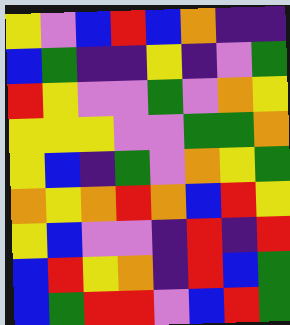[["yellow", "violet", "blue", "red", "blue", "orange", "indigo", "indigo"], ["blue", "green", "indigo", "indigo", "yellow", "indigo", "violet", "green"], ["red", "yellow", "violet", "violet", "green", "violet", "orange", "yellow"], ["yellow", "yellow", "yellow", "violet", "violet", "green", "green", "orange"], ["yellow", "blue", "indigo", "green", "violet", "orange", "yellow", "green"], ["orange", "yellow", "orange", "red", "orange", "blue", "red", "yellow"], ["yellow", "blue", "violet", "violet", "indigo", "red", "indigo", "red"], ["blue", "red", "yellow", "orange", "indigo", "red", "blue", "green"], ["blue", "green", "red", "red", "violet", "blue", "red", "green"]]